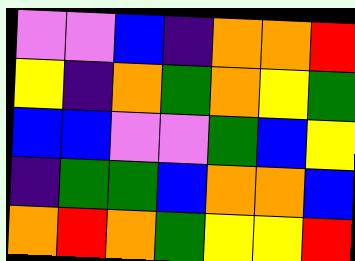[["violet", "violet", "blue", "indigo", "orange", "orange", "red"], ["yellow", "indigo", "orange", "green", "orange", "yellow", "green"], ["blue", "blue", "violet", "violet", "green", "blue", "yellow"], ["indigo", "green", "green", "blue", "orange", "orange", "blue"], ["orange", "red", "orange", "green", "yellow", "yellow", "red"]]